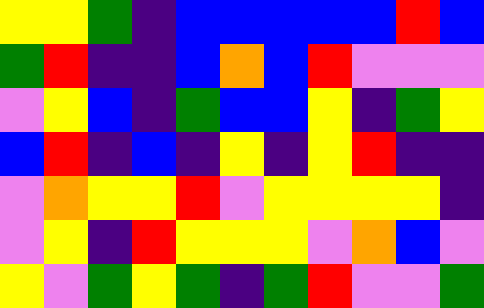[["yellow", "yellow", "green", "indigo", "blue", "blue", "blue", "blue", "blue", "red", "blue"], ["green", "red", "indigo", "indigo", "blue", "orange", "blue", "red", "violet", "violet", "violet"], ["violet", "yellow", "blue", "indigo", "green", "blue", "blue", "yellow", "indigo", "green", "yellow"], ["blue", "red", "indigo", "blue", "indigo", "yellow", "indigo", "yellow", "red", "indigo", "indigo"], ["violet", "orange", "yellow", "yellow", "red", "violet", "yellow", "yellow", "yellow", "yellow", "indigo"], ["violet", "yellow", "indigo", "red", "yellow", "yellow", "yellow", "violet", "orange", "blue", "violet"], ["yellow", "violet", "green", "yellow", "green", "indigo", "green", "red", "violet", "violet", "green"]]